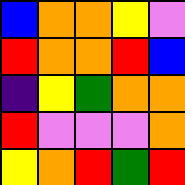[["blue", "orange", "orange", "yellow", "violet"], ["red", "orange", "orange", "red", "blue"], ["indigo", "yellow", "green", "orange", "orange"], ["red", "violet", "violet", "violet", "orange"], ["yellow", "orange", "red", "green", "red"]]